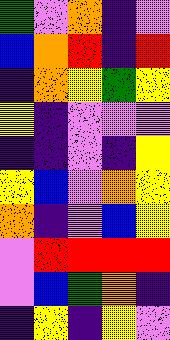[["green", "violet", "orange", "indigo", "violet"], ["blue", "orange", "red", "indigo", "red"], ["indigo", "orange", "yellow", "green", "yellow"], ["yellow", "indigo", "violet", "violet", "violet"], ["indigo", "indigo", "violet", "indigo", "yellow"], ["yellow", "blue", "violet", "orange", "yellow"], ["orange", "indigo", "violet", "blue", "yellow"], ["violet", "red", "red", "red", "red"], ["violet", "blue", "green", "orange", "indigo"], ["indigo", "yellow", "indigo", "yellow", "violet"]]